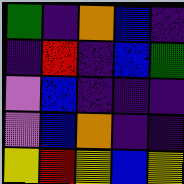[["green", "indigo", "orange", "blue", "indigo"], ["indigo", "red", "indigo", "blue", "green"], ["violet", "blue", "indigo", "indigo", "indigo"], ["violet", "blue", "orange", "indigo", "indigo"], ["yellow", "red", "yellow", "blue", "yellow"]]